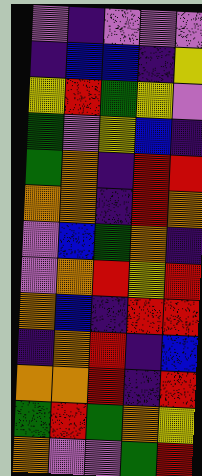[["violet", "indigo", "violet", "violet", "violet"], ["indigo", "blue", "blue", "indigo", "yellow"], ["yellow", "red", "green", "yellow", "violet"], ["green", "violet", "yellow", "blue", "indigo"], ["green", "orange", "indigo", "red", "red"], ["orange", "orange", "indigo", "red", "orange"], ["violet", "blue", "green", "orange", "indigo"], ["violet", "orange", "red", "yellow", "red"], ["orange", "blue", "indigo", "red", "red"], ["indigo", "orange", "red", "indigo", "blue"], ["orange", "orange", "red", "indigo", "red"], ["green", "red", "green", "orange", "yellow"], ["orange", "violet", "violet", "green", "red"]]